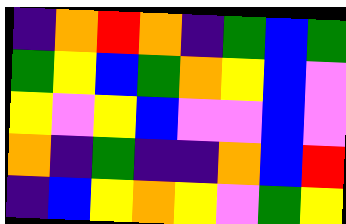[["indigo", "orange", "red", "orange", "indigo", "green", "blue", "green"], ["green", "yellow", "blue", "green", "orange", "yellow", "blue", "violet"], ["yellow", "violet", "yellow", "blue", "violet", "violet", "blue", "violet"], ["orange", "indigo", "green", "indigo", "indigo", "orange", "blue", "red"], ["indigo", "blue", "yellow", "orange", "yellow", "violet", "green", "yellow"]]